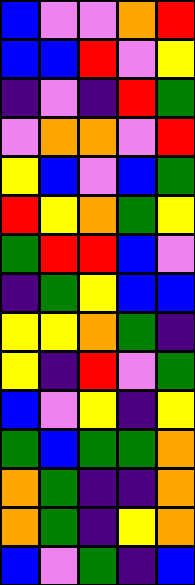[["blue", "violet", "violet", "orange", "red"], ["blue", "blue", "red", "violet", "yellow"], ["indigo", "violet", "indigo", "red", "green"], ["violet", "orange", "orange", "violet", "red"], ["yellow", "blue", "violet", "blue", "green"], ["red", "yellow", "orange", "green", "yellow"], ["green", "red", "red", "blue", "violet"], ["indigo", "green", "yellow", "blue", "blue"], ["yellow", "yellow", "orange", "green", "indigo"], ["yellow", "indigo", "red", "violet", "green"], ["blue", "violet", "yellow", "indigo", "yellow"], ["green", "blue", "green", "green", "orange"], ["orange", "green", "indigo", "indigo", "orange"], ["orange", "green", "indigo", "yellow", "orange"], ["blue", "violet", "green", "indigo", "blue"]]